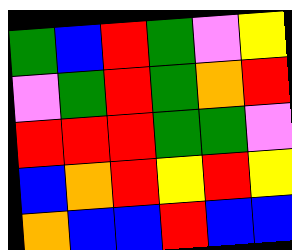[["green", "blue", "red", "green", "violet", "yellow"], ["violet", "green", "red", "green", "orange", "red"], ["red", "red", "red", "green", "green", "violet"], ["blue", "orange", "red", "yellow", "red", "yellow"], ["orange", "blue", "blue", "red", "blue", "blue"]]